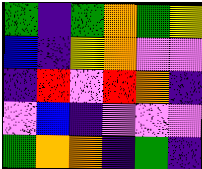[["green", "indigo", "green", "orange", "green", "yellow"], ["blue", "indigo", "yellow", "orange", "violet", "violet"], ["indigo", "red", "violet", "red", "orange", "indigo"], ["violet", "blue", "indigo", "violet", "violet", "violet"], ["green", "orange", "orange", "indigo", "green", "indigo"]]